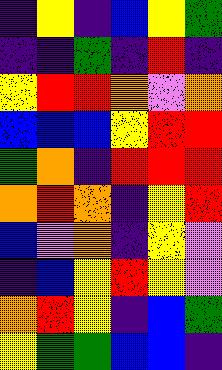[["indigo", "yellow", "indigo", "blue", "yellow", "green"], ["indigo", "indigo", "green", "indigo", "red", "indigo"], ["yellow", "red", "red", "orange", "violet", "orange"], ["blue", "blue", "blue", "yellow", "red", "red"], ["green", "orange", "indigo", "red", "red", "red"], ["orange", "red", "orange", "indigo", "yellow", "red"], ["blue", "violet", "orange", "indigo", "yellow", "violet"], ["indigo", "blue", "yellow", "red", "yellow", "violet"], ["orange", "red", "yellow", "indigo", "blue", "green"], ["yellow", "green", "green", "blue", "blue", "indigo"]]